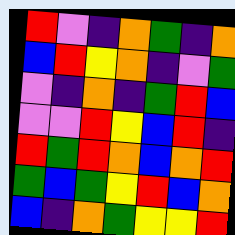[["red", "violet", "indigo", "orange", "green", "indigo", "orange"], ["blue", "red", "yellow", "orange", "indigo", "violet", "green"], ["violet", "indigo", "orange", "indigo", "green", "red", "blue"], ["violet", "violet", "red", "yellow", "blue", "red", "indigo"], ["red", "green", "red", "orange", "blue", "orange", "red"], ["green", "blue", "green", "yellow", "red", "blue", "orange"], ["blue", "indigo", "orange", "green", "yellow", "yellow", "red"]]